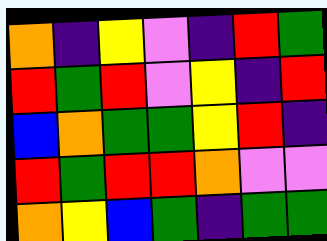[["orange", "indigo", "yellow", "violet", "indigo", "red", "green"], ["red", "green", "red", "violet", "yellow", "indigo", "red"], ["blue", "orange", "green", "green", "yellow", "red", "indigo"], ["red", "green", "red", "red", "orange", "violet", "violet"], ["orange", "yellow", "blue", "green", "indigo", "green", "green"]]